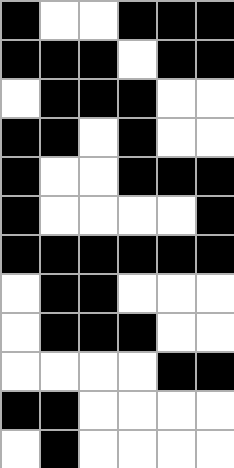[["black", "white", "white", "black", "black", "black"], ["black", "black", "black", "white", "black", "black"], ["white", "black", "black", "black", "white", "white"], ["black", "black", "white", "black", "white", "white"], ["black", "white", "white", "black", "black", "black"], ["black", "white", "white", "white", "white", "black"], ["black", "black", "black", "black", "black", "black"], ["white", "black", "black", "white", "white", "white"], ["white", "black", "black", "black", "white", "white"], ["white", "white", "white", "white", "black", "black"], ["black", "black", "white", "white", "white", "white"], ["white", "black", "white", "white", "white", "white"]]